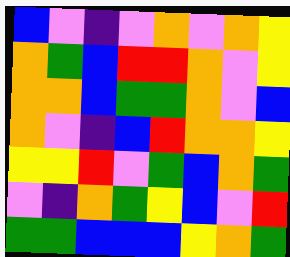[["blue", "violet", "indigo", "violet", "orange", "violet", "orange", "yellow"], ["orange", "green", "blue", "red", "red", "orange", "violet", "yellow"], ["orange", "orange", "blue", "green", "green", "orange", "violet", "blue"], ["orange", "violet", "indigo", "blue", "red", "orange", "orange", "yellow"], ["yellow", "yellow", "red", "violet", "green", "blue", "orange", "green"], ["violet", "indigo", "orange", "green", "yellow", "blue", "violet", "red"], ["green", "green", "blue", "blue", "blue", "yellow", "orange", "green"]]